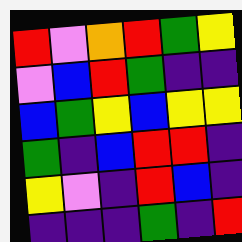[["red", "violet", "orange", "red", "green", "yellow"], ["violet", "blue", "red", "green", "indigo", "indigo"], ["blue", "green", "yellow", "blue", "yellow", "yellow"], ["green", "indigo", "blue", "red", "red", "indigo"], ["yellow", "violet", "indigo", "red", "blue", "indigo"], ["indigo", "indigo", "indigo", "green", "indigo", "red"]]